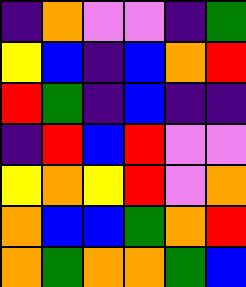[["indigo", "orange", "violet", "violet", "indigo", "green"], ["yellow", "blue", "indigo", "blue", "orange", "red"], ["red", "green", "indigo", "blue", "indigo", "indigo"], ["indigo", "red", "blue", "red", "violet", "violet"], ["yellow", "orange", "yellow", "red", "violet", "orange"], ["orange", "blue", "blue", "green", "orange", "red"], ["orange", "green", "orange", "orange", "green", "blue"]]